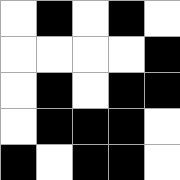[["white", "black", "white", "black", "white"], ["white", "white", "white", "white", "black"], ["white", "black", "white", "black", "black"], ["white", "black", "black", "black", "white"], ["black", "white", "black", "black", "white"]]